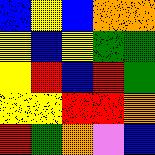[["blue", "yellow", "blue", "orange", "orange"], ["yellow", "blue", "yellow", "green", "green"], ["yellow", "red", "blue", "red", "green"], ["yellow", "yellow", "red", "red", "orange"], ["red", "green", "orange", "violet", "blue"]]